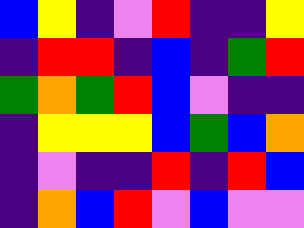[["blue", "yellow", "indigo", "violet", "red", "indigo", "indigo", "yellow"], ["indigo", "red", "red", "indigo", "blue", "indigo", "green", "red"], ["green", "orange", "green", "red", "blue", "violet", "indigo", "indigo"], ["indigo", "yellow", "yellow", "yellow", "blue", "green", "blue", "orange"], ["indigo", "violet", "indigo", "indigo", "red", "indigo", "red", "blue"], ["indigo", "orange", "blue", "red", "violet", "blue", "violet", "violet"]]